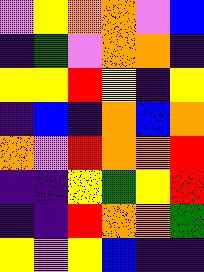[["violet", "yellow", "orange", "orange", "violet", "blue"], ["indigo", "green", "violet", "orange", "orange", "indigo"], ["yellow", "yellow", "red", "yellow", "indigo", "yellow"], ["indigo", "blue", "indigo", "orange", "blue", "orange"], ["orange", "violet", "red", "orange", "orange", "red"], ["indigo", "indigo", "yellow", "green", "yellow", "red"], ["indigo", "indigo", "red", "orange", "orange", "green"], ["yellow", "violet", "yellow", "blue", "indigo", "indigo"]]